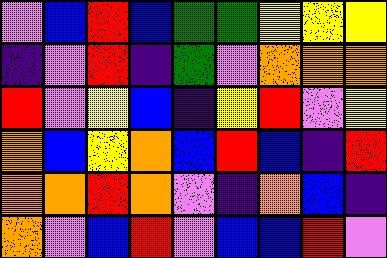[["violet", "blue", "red", "blue", "green", "green", "yellow", "yellow", "yellow"], ["indigo", "violet", "red", "indigo", "green", "violet", "orange", "orange", "orange"], ["red", "violet", "yellow", "blue", "indigo", "yellow", "red", "violet", "yellow"], ["orange", "blue", "yellow", "orange", "blue", "red", "blue", "indigo", "red"], ["orange", "orange", "red", "orange", "violet", "indigo", "orange", "blue", "indigo"], ["orange", "violet", "blue", "red", "violet", "blue", "blue", "red", "violet"]]